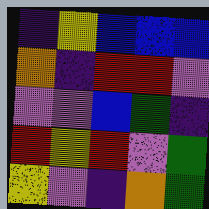[["indigo", "yellow", "blue", "blue", "blue"], ["orange", "indigo", "red", "red", "violet"], ["violet", "violet", "blue", "green", "indigo"], ["red", "yellow", "red", "violet", "green"], ["yellow", "violet", "indigo", "orange", "green"]]